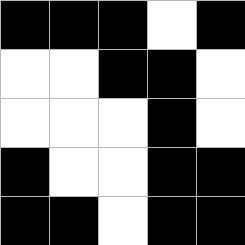[["black", "black", "black", "white", "black"], ["white", "white", "black", "black", "white"], ["white", "white", "white", "black", "white"], ["black", "white", "white", "black", "black"], ["black", "black", "white", "black", "black"]]